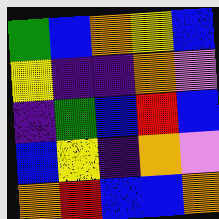[["green", "blue", "orange", "yellow", "blue"], ["yellow", "indigo", "indigo", "orange", "violet"], ["indigo", "green", "blue", "red", "blue"], ["blue", "yellow", "indigo", "orange", "violet"], ["orange", "red", "blue", "blue", "orange"]]